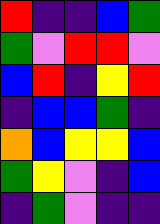[["red", "indigo", "indigo", "blue", "green"], ["green", "violet", "red", "red", "violet"], ["blue", "red", "indigo", "yellow", "red"], ["indigo", "blue", "blue", "green", "indigo"], ["orange", "blue", "yellow", "yellow", "blue"], ["green", "yellow", "violet", "indigo", "blue"], ["indigo", "green", "violet", "indigo", "indigo"]]